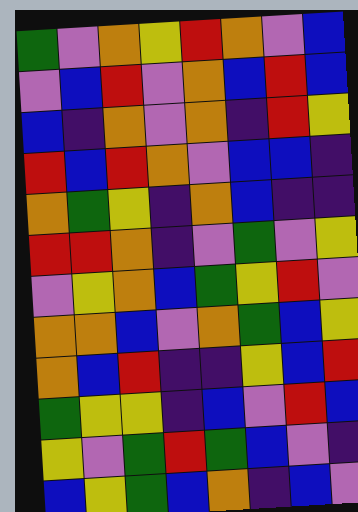[["green", "violet", "orange", "yellow", "red", "orange", "violet", "blue"], ["violet", "blue", "red", "violet", "orange", "blue", "red", "blue"], ["blue", "indigo", "orange", "violet", "orange", "indigo", "red", "yellow"], ["red", "blue", "red", "orange", "violet", "blue", "blue", "indigo"], ["orange", "green", "yellow", "indigo", "orange", "blue", "indigo", "indigo"], ["red", "red", "orange", "indigo", "violet", "green", "violet", "yellow"], ["violet", "yellow", "orange", "blue", "green", "yellow", "red", "violet"], ["orange", "orange", "blue", "violet", "orange", "green", "blue", "yellow"], ["orange", "blue", "red", "indigo", "indigo", "yellow", "blue", "red"], ["green", "yellow", "yellow", "indigo", "blue", "violet", "red", "blue"], ["yellow", "violet", "green", "red", "green", "blue", "violet", "indigo"], ["blue", "yellow", "green", "blue", "orange", "indigo", "blue", "violet"]]